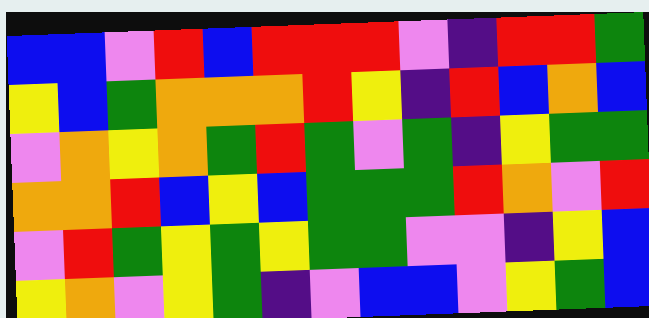[["blue", "blue", "violet", "red", "blue", "red", "red", "red", "violet", "indigo", "red", "red", "green"], ["yellow", "blue", "green", "orange", "orange", "orange", "red", "yellow", "indigo", "red", "blue", "orange", "blue"], ["violet", "orange", "yellow", "orange", "green", "red", "green", "violet", "green", "indigo", "yellow", "green", "green"], ["orange", "orange", "red", "blue", "yellow", "blue", "green", "green", "green", "red", "orange", "violet", "red"], ["violet", "red", "green", "yellow", "green", "yellow", "green", "green", "violet", "violet", "indigo", "yellow", "blue"], ["yellow", "orange", "violet", "yellow", "green", "indigo", "violet", "blue", "blue", "violet", "yellow", "green", "blue"]]